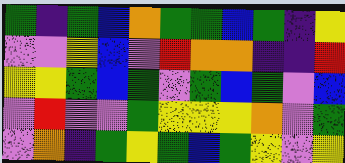[["green", "indigo", "green", "blue", "orange", "green", "green", "blue", "green", "indigo", "yellow"], ["violet", "violet", "yellow", "blue", "violet", "red", "orange", "orange", "indigo", "indigo", "red"], ["yellow", "yellow", "green", "blue", "green", "violet", "green", "blue", "green", "violet", "blue"], ["violet", "red", "violet", "violet", "green", "yellow", "yellow", "yellow", "orange", "violet", "green"], ["violet", "orange", "indigo", "green", "yellow", "green", "blue", "green", "yellow", "violet", "yellow"]]